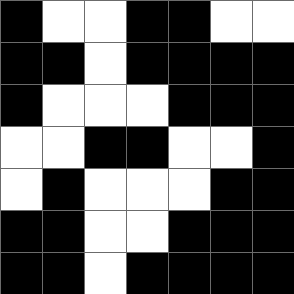[["black", "white", "white", "black", "black", "white", "white"], ["black", "black", "white", "black", "black", "black", "black"], ["black", "white", "white", "white", "black", "black", "black"], ["white", "white", "black", "black", "white", "white", "black"], ["white", "black", "white", "white", "white", "black", "black"], ["black", "black", "white", "white", "black", "black", "black"], ["black", "black", "white", "black", "black", "black", "black"]]